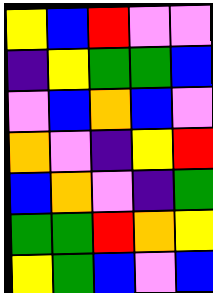[["yellow", "blue", "red", "violet", "violet"], ["indigo", "yellow", "green", "green", "blue"], ["violet", "blue", "orange", "blue", "violet"], ["orange", "violet", "indigo", "yellow", "red"], ["blue", "orange", "violet", "indigo", "green"], ["green", "green", "red", "orange", "yellow"], ["yellow", "green", "blue", "violet", "blue"]]